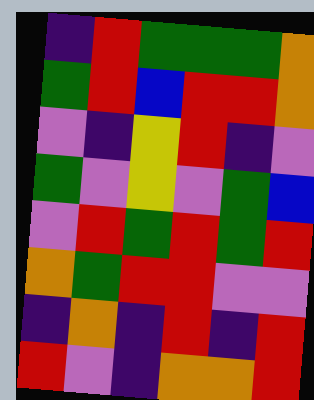[["indigo", "red", "green", "green", "green", "orange"], ["green", "red", "blue", "red", "red", "orange"], ["violet", "indigo", "yellow", "red", "indigo", "violet"], ["green", "violet", "yellow", "violet", "green", "blue"], ["violet", "red", "green", "red", "green", "red"], ["orange", "green", "red", "red", "violet", "violet"], ["indigo", "orange", "indigo", "red", "indigo", "red"], ["red", "violet", "indigo", "orange", "orange", "red"]]